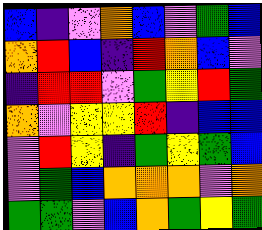[["blue", "indigo", "violet", "orange", "blue", "violet", "green", "blue"], ["orange", "red", "blue", "indigo", "red", "orange", "blue", "violet"], ["indigo", "red", "red", "violet", "green", "yellow", "red", "green"], ["orange", "violet", "yellow", "yellow", "red", "indigo", "blue", "blue"], ["violet", "red", "yellow", "indigo", "green", "yellow", "green", "blue"], ["violet", "green", "blue", "orange", "orange", "orange", "violet", "orange"], ["green", "green", "violet", "blue", "orange", "green", "yellow", "green"]]